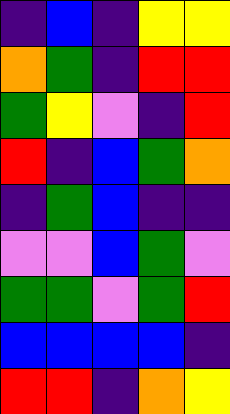[["indigo", "blue", "indigo", "yellow", "yellow"], ["orange", "green", "indigo", "red", "red"], ["green", "yellow", "violet", "indigo", "red"], ["red", "indigo", "blue", "green", "orange"], ["indigo", "green", "blue", "indigo", "indigo"], ["violet", "violet", "blue", "green", "violet"], ["green", "green", "violet", "green", "red"], ["blue", "blue", "blue", "blue", "indigo"], ["red", "red", "indigo", "orange", "yellow"]]